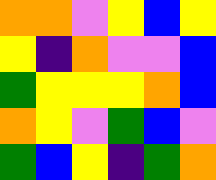[["orange", "orange", "violet", "yellow", "blue", "yellow"], ["yellow", "indigo", "orange", "violet", "violet", "blue"], ["green", "yellow", "yellow", "yellow", "orange", "blue"], ["orange", "yellow", "violet", "green", "blue", "violet"], ["green", "blue", "yellow", "indigo", "green", "orange"]]